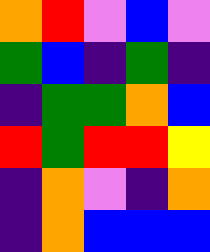[["orange", "red", "violet", "blue", "violet"], ["green", "blue", "indigo", "green", "indigo"], ["indigo", "green", "green", "orange", "blue"], ["red", "green", "red", "red", "yellow"], ["indigo", "orange", "violet", "indigo", "orange"], ["indigo", "orange", "blue", "blue", "blue"]]